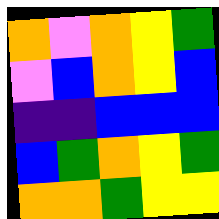[["orange", "violet", "orange", "yellow", "green"], ["violet", "blue", "orange", "yellow", "blue"], ["indigo", "indigo", "blue", "blue", "blue"], ["blue", "green", "orange", "yellow", "green"], ["orange", "orange", "green", "yellow", "yellow"]]